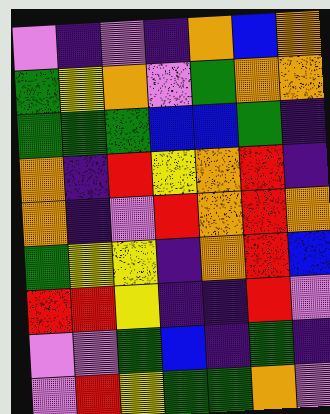[["violet", "indigo", "violet", "indigo", "orange", "blue", "orange"], ["green", "yellow", "orange", "violet", "green", "orange", "orange"], ["green", "green", "green", "blue", "blue", "green", "indigo"], ["orange", "indigo", "red", "yellow", "orange", "red", "indigo"], ["orange", "indigo", "violet", "red", "orange", "red", "orange"], ["green", "yellow", "yellow", "indigo", "orange", "red", "blue"], ["red", "red", "yellow", "indigo", "indigo", "red", "violet"], ["violet", "violet", "green", "blue", "indigo", "green", "indigo"], ["violet", "red", "yellow", "green", "green", "orange", "violet"]]